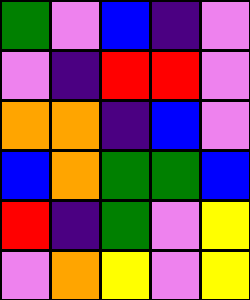[["green", "violet", "blue", "indigo", "violet"], ["violet", "indigo", "red", "red", "violet"], ["orange", "orange", "indigo", "blue", "violet"], ["blue", "orange", "green", "green", "blue"], ["red", "indigo", "green", "violet", "yellow"], ["violet", "orange", "yellow", "violet", "yellow"]]